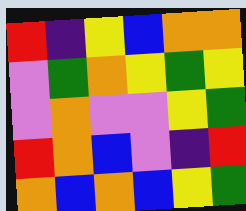[["red", "indigo", "yellow", "blue", "orange", "orange"], ["violet", "green", "orange", "yellow", "green", "yellow"], ["violet", "orange", "violet", "violet", "yellow", "green"], ["red", "orange", "blue", "violet", "indigo", "red"], ["orange", "blue", "orange", "blue", "yellow", "green"]]